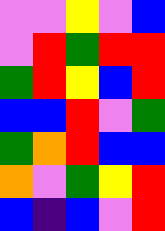[["violet", "violet", "yellow", "violet", "blue"], ["violet", "red", "green", "red", "red"], ["green", "red", "yellow", "blue", "red"], ["blue", "blue", "red", "violet", "green"], ["green", "orange", "red", "blue", "blue"], ["orange", "violet", "green", "yellow", "red"], ["blue", "indigo", "blue", "violet", "red"]]